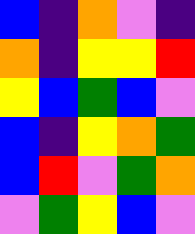[["blue", "indigo", "orange", "violet", "indigo"], ["orange", "indigo", "yellow", "yellow", "red"], ["yellow", "blue", "green", "blue", "violet"], ["blue", "indigo", "yellow", "orange", "green"], ["blue", "red", "violet", "green", "orange"], ["violet", "green", "yellow", "blue", "violet"]]